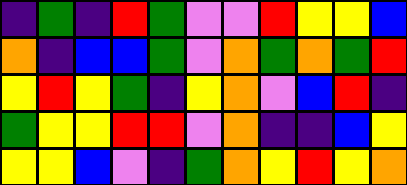[["indigo", "green", "indigo", "red", "green", "violet", "violet", "red", "yellow", "yellow", "blue"], ["orange", "indigo", "blue", "blue", "green", "violet", "orange", "green", "orange", "green", "red"], ["yellow", "red", "yellow", "green", "indigo", "yellow", "orange", "violet", "blue", "red", "indigo"], ["green", "yellow", "yellow", "red", "red", "violet", "orange", "indigo", "indigo", "blue", "yellow"], ["yellow", "yellow", "blue", "violet", "indigo", "green", "orange", "yellow", "red", "yellow", "orange"]]